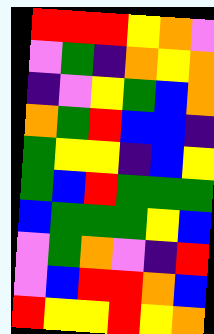[["red", "red", "red", "yellow", "orange", "violet"], ["violet", "green", "indigo", "orange", "yellow", "orange"], ["indigo", "violet", "yellow", "green", "blue", "orange"], ["orange", "green", "red", "blue", "blue", "indigo"], ["green", "yellow", "yellow", "indigo", "blue", "yellow"], ["green", "blue", "red", "green", "green", "green"], ["blue", "green", "green", "green", "yellow", "blue"], ["violet", "green", "orange", "violet", "indigo", "red"], ["violet", "blue", "red", "red", "orange", "blue"], ["red", "yellow", "yellow", "red", "yellow", "orange"]]